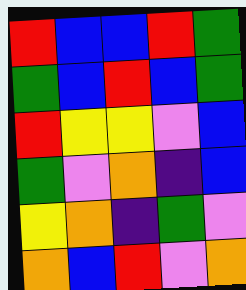[["red", "blue", "blue", "red", "green"], ["green", "blue", "red", "blue", "green"], ["red", "yellow", "yellow", "violet", "blue"], ["green", "violet", "orange", "indigo", "blue"], ["yellow", "orange", "indigo", "green", "violet"], ["orange", "blue", "red", "violet", "orange"]]